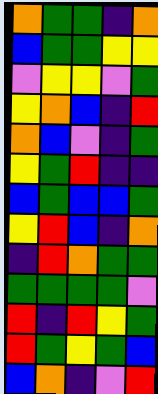[["orange", "green", "green", "indigo", "orange"], ["blue", "green", "green", "yellow", "yellow"], ["violet", "yellow", "yellow", "violet", "green"], ["yellow", "orange", "blue", "indigo", "red"], ["orange", "blue", "violet", "indigo", "green"], ["yellow", "green", "red", "indigo", "indigo"], ["blue", "green", "blue", "blue", "green"], ["yellow", "red", "blue", "indigo", "orange"], ["indigo", "red", "orange", "green", "green"], ["green", "green", "green", "green", "violet"], ["red", "indigo", "red", "yellow", "green"], ["red", "green", "yellow", "green", "blue"], ["blue", "orange", "indigo", "violet", "red"]]